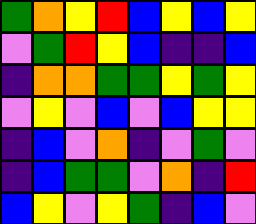[["green", "orange", "yellow", "red", "blue", "yellow", "blue", "yellow"], ["violet", "green", "red", "yellow", "blue", "indigo", "indigo", "blue"], ["indigo", "orange", "orange", "green", "green", "yellow", "green", "yellow"], ["violet", "yellow", "violet", "blue", "violet", "blue", "yellow", "yellow"], ["indigo", "blue", "violet", "orange", "indigo", "violet", "green", "violet"], ["indigo", "blue", "green", "green", "violet", "orange", "indigo", "red"], ["blue", "yellow", "violet", "yellow", "green", "indigo", "blue", "violet"]]